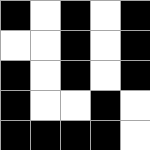[["black", "white", "black", "white", "black"], ["white", "white", "black", "white", "black"], ["black", "white", "black", "white", "black"], ["black", "white", "white", "black", "white"], ["black", "black", "black", "black", "white"]]